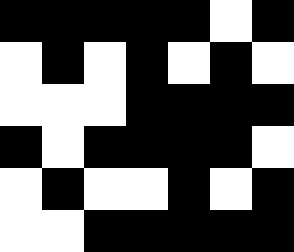[["black", "black", "black", "black", "black", "white", "black"], ["white", "black", "white", "black", "white", "black", "white"], ["white", "white", "white", "black", "black", "black", "black"], ["black", "white", "black", "black", "black", "black", "white"], ["white", "black", "white", "white", "black", "white", "black"], ["white", "white", "black", "black", "black", "black", "black"]]